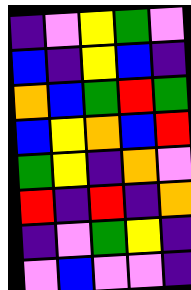[["indigo", "violet", "yellow", "green", "violet"], ["blue", "indigo", "yellow", "blue", "indigo"], ["orange", "blue", "green", "red", "green"], ["blue", "yellow", "orange", "blue", "red"], ["green", "yellow", "indigo", "orange", "violet"], ["red", "indigo", "red", "indigo", "orange"], ["indigo", "violet", "green", "yellow", "indigo"], ["violet", "blue", "violet", "violet", "indigo"]]